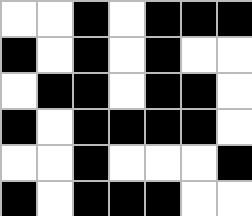[["white", "white", "black", "white", "black", "black", "black"], ["black", "white", "black", "white", "black", "white", "white"], ["white", "black", "black", "white", "black", "black", "white"], ["black", "white", "black", "black", "black", "black", "white"], ["white", "white", "black", "white", "white", "white", "black"], ["black", "white", "black", "black", "black", "white", "white"]]